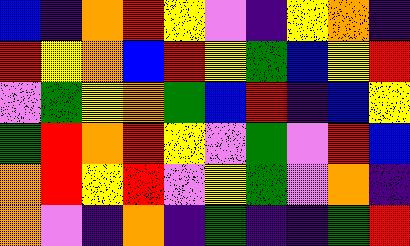[["blue", "indigo", "orange", "red", "yellow", "violet", "indigo", "yellow", "orange", "indigo"], ["red", "yellow", "orange", "blue", "red", "yellow", "green", "blue", "yellow", "red"], ["violet", "green", "yellow", "orange", "green", "blue", "red", "indigo", "blue", "yellow"], ["green", "red", "orange", "red", "yellow", "violet", "green", "violet", "red", "blue"], ["orange", "red", "yellow", "red", "violet", "yellow", "green", "violet", "orange", "indigo"], ["orange", "violet", "indigo", "orange", "indigo", "green", "indigo", "indigo", "green", "red"]]